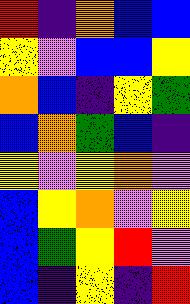[["red", "indigo", "orange", "blue", "blue"], ["yellow", "violet", "blue", "blue", "yellow"], ["orange", "blue", "indigo", "yellow", "green"], ["blue", "orange", "green", "blue", "indigo"], ["yellow", "violet", "yellow", "orange", "violet"], ["blue", "yellow", "orange", "violet", "yellow"], ["blue", "green", "yellow", "red", "violet"], ["blue", "indigo", "yellow", "indigo", "red"]]